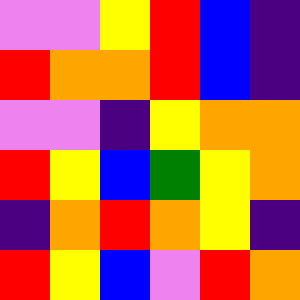[["violet", "violet", "yellow", "red", "blue", "indigo"], ["red", "orange", "orange", "red", "blue", "indigo"], ["violet", "violet", "indigo", "yellow", "orange", "orange"], ["red", "yellow", "blue", "green", "yellow", "orange"], ["indigo", "orange", "red", "orange", "yellow", "indigo"], ["red", "yellow", "blue", "violet", "red", "orange"]]